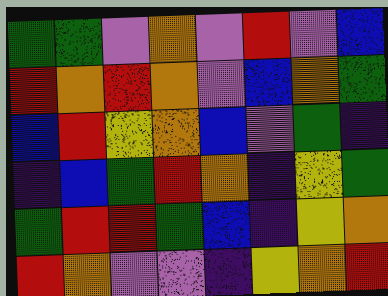[["green", "green", "violet", "orange", "violet", "red", "violet", "blue"], ["red", "orange", "red", "orange", "violet", "blue", "orange", "green"], ["blue", "red", "yellow", "orange", "blue", "violet", "green", "indigo"], ["indigo", "blue", "green", "red", "orange", "indigo", "yellow", "green"], ["green", "red", "red", "green", "blue", "indigo", "yellow", "orange"], ["red", "orange", "violet", "violet", "indigo", "yellow", "orange", "red"]]